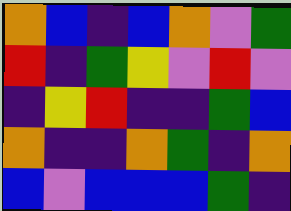[["orange", "blue", "indigo", "blue", "orange", "violet", "green"], ["red", "indigo", "green", "yellow", "violet", "red", "violet"], ["indigo", "yellow", "red", "indigo", "indigo", "green", "blue"], ["orange", "indigo", "indigo", "orange", "green", "indigo", "orange"], ["blue", "violet", "blue", "blue", "blue", "green", "indigo"]]